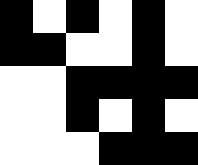[["black", "white", "black", "white", "black", "white"], ["black", "black", "white", "white", "black", "white"], ["white", "white", "black", "black", "black", "black"], ["white", "white", "black", "white", "black", "white"], ["white", "white", "white", "black", "black", "black"]]